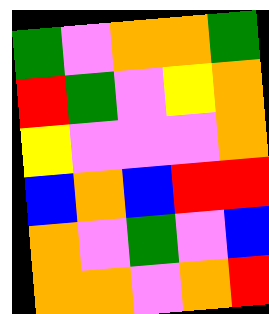[["green", "violet", "orange", "orange", "green"], ["red", "green", "violet", "yellow", "orange"], ["yellow", "violet", "violet", "violet", "orange"], ["blue", "orange", "blue", "red", "red"], ["orange", "violet", "green", "violet", "blue"], ["orange", "orange", "violet", "orange", "red"]]